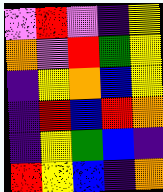[["violet", "red", "violet", "indigo", "yellow"], ["orange", "violet", "red", "green", "yellow"], ["indigo", "yellow", "orange", "blue", "yellow"], ["indigo", "red", "blue", "red", "orange"], ["indigo", "yellow", "green", "blue", "indigo"], ["red", "yellow", "blue", "indigo", "orange"]]